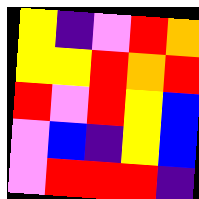[["yellow", "indigo", "violet", "red", "orange"], ["yellow", "yellow", "red", "orange", "red"], ["red", "violet", "red", "yellow", "blue"], ["violet", "blue", "indigo", "yellow", "blue"], ["violet", "red", "red", "red", "indigo"]]